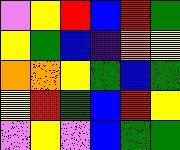[["violet", "yellow", "red", "blue", "red", "green"], ["yellow", "green", "blue", "indigo", "orange", "yellow"], ["orange", "orange", "yellow", "green", "blue", "green"], ["yellow", "red", "green", "blue", "red", "yellow"], ["violet", "yellow", "violet", "blue", "green", "green"]]